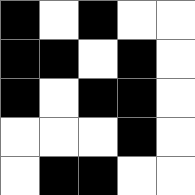[["black", "white", "black", "white", "white"], ["black", "black", "white", "black", "white"], ["black", "white", "black", "black", "white"], ["white", "white", "white", "black", "white"], ["white", "black", "black", "white", "white"]]